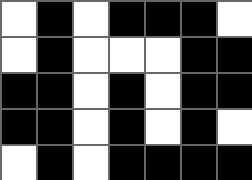[["white", "black", "white", "black", "black", "black", "white"], ["white", "black", "white", "white", "white", "black", "black"], ["black", "black", "white", "black", "white", "black", "black"], ["black", "black", "white", "black", "white", "black", "white"], ["white", "black", "white", "black", "black", "black", "black"]]